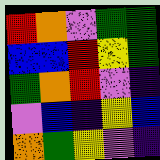[["red", "orange", "violet", "green", "green"], ["blue", "blue", "red", "yellow", "green"], ["green", "orange", "red", "violet", "indigo"], ["violet", "blue", "indigo", "yellow", "blue"], ["orange", "green", "yellow", "violet", "indigo"]]